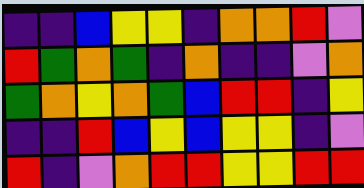[["indigo", "indigo", "blue", "yellow", "yellow", "indigo", "orange", "orange", "red", "violet"], ["red", "green", "orange", "green", "indigo", "orange", "indigo", "indigo", "violet", "orange"], ["green", "orange", "yellow", "orange", "green", "blue", "red", "red", "indigo", "yellow"], ["indigo", "indigo", "red", "blue", "yellow", "blue", "yellow", "yellow", "indigo", "violet"], ["red", "indigo", "violet", "orange", "red", "red", "yellow", "yellow", "red", "red"]]